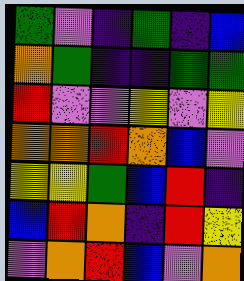[["green", "violet", "indigo", "green", "indigo", "blue"], ["orange", "green", "indigo", "indigo", "green", "green"], ["red", "violet", "violet", "yellow", "violet", "yellow"], ["orange", "orange", "red", "orange", "blue", "violet"], ["yellow", "yellow", "green", "blue", "red", "indigo"], ["blue", "red", "orange", "indigo", "red", "yellow"], ["violet", "orange", "red", "blue", "violet", "orange"]]